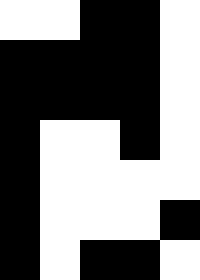[["white", "white", "black", "black", "white"], ["black", "black", "black", "black", "white"], ["black", "black", "black", "black", "white"], ["black", "white", "white", "black", "white"], ["black", "white", "white", "white", "white"], ["black", "white", "white", "white", "black"], ["black", "white", "black", "black", "white"]]